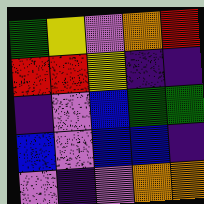[["green", "yellow", "violet", "orange", "red"], ["red", "red", "yellow", "indigo", "indigo"], ["indigo", "violet", "blue", "green", "green"], ["blue", "violet", "blue", "blue", "indigo"], ["violet", "indigo", "violet", "orange", "orange"]]